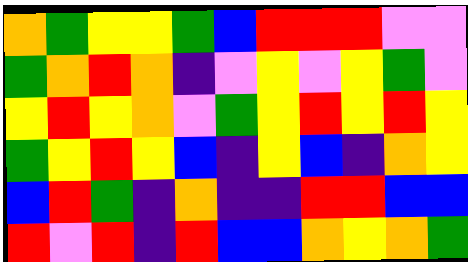[["orange", "green", "yellow", "yellow", "green", "blue", "red", "red", "red", "violet", "violet"], ["green", "orange", "red", "orange", "indigo", "violet", "yellow", "violet", "yellow", "green", "violet"], ["yellow", "red", "yellow", "orange", "violet", "green", "yellow", "red", "yellow", "red", "yellow"], ["green", "yellow", "red", "yellow", "blue", "indigo", "yellow", "blue", "indigo", "orange", "yellow"], ["blue", "red", "green", "indigo", "orange", "indigo", "indigo", "red", "red", "blue", "blue"], ["red", "violet", "red", "indigo", "red", "blue", "blue", "orange", "yellow", "orange", "green"]]